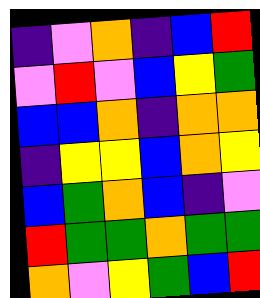[["indigo", "violet", "orange", "indigo", "blue", "red"], ["violet", "red", "violet", "blue", "yellow", "green"], ["blue", "blue", "orange", "indigo", "orange", "orange"], ["indigo", "yellow", "yellow", "blue", "orange", "yellow"], ["blue", "green", "orange", "blue", "indigo", "violet"], ["red", "green", "green", "orange", "green", "green"], ["orange", "violet", "yellow", "green", "blue", "red"]]